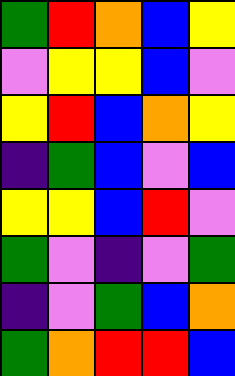[["green", "red", "orange", "blue", "yellow"], ["violet", "yellow", "yellow", "blue", "violet"], ["yellow", "red", "blue", "orange", "yellow"], ["indigo", "green", "blue", "violet", "blue"], ["yellow", "yellow", "blue", "red", "violet"], ["green", "violet", "indigo", "violet", "green"], ["indigo", "violet", "green", "blue", "orange"], ["green", "orange", "red", "red", "blue"]]